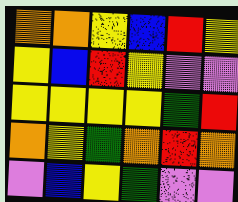[["orange", "orange", "yellow", "blue", "red", "yellow"], ["yellow", "blue", "red", "yellow", "violet", "violet"], ["yellow", "yellow", "yellow", "yellow", "green", "red"], ["orange", "yellow", "green", "orange", "red", "orange"], ["violet", "blue", "yellow", "green", "violet", "violet"]]